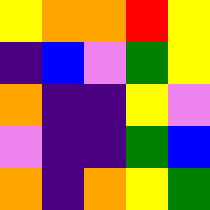[["yellow", "orange", "orange", "red", "yellow"], ["indigo", "blue", "violet", "green", "yellow"], ["orange", "indigo", "indigo", "yellow", "violet"], ["violet", "indigo", "indigo", "green", "blue"], ["orange", "indigo", "orange", "yellow", "green"]]